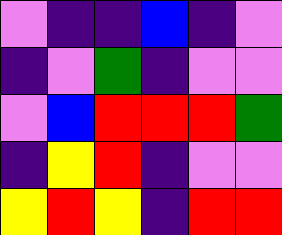[["violet", "indigo", "indigo", "blue", "indigo", "violet"], ["indigo", "violet", "green", "indigo", "violet", "violet"], ["violet", "blue", "red", "red", "red", "green"], ["indigo", "yellow", "red", "indigo", "violet", "violet"], ["yellow", "red", "yellow", "indigo", "red", "red"]]